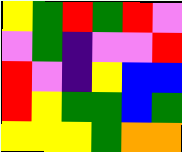[["yellow", "green", "red", "green", "red", "violet"], ["violet", "green", "indigo", "violet", "violet", "red"], ["red", "violet", "indigo", "yellow", "blue", "blue"], ["red", "yellow", "green", "green", "blue", "green"], ["yellow", "yellow", "yellow", "green", "orange", "orange"]]